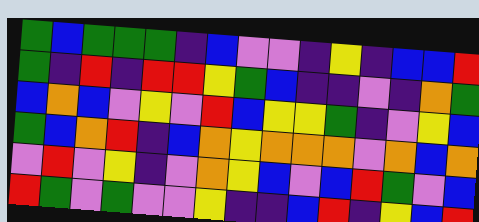[["green", "blue", "green", "green", "green", "indigo", "blue", "violet", "violet", "indigo", "yellow", "indigo", "blue", "blue", "red"], ["green", "indigo", "red", "indigo", "red", "red", "yellow", "green", "blue", "indigo", "indigo", "violet", "indigo", "orange", "green"], ["blue", "orange", "blue", "violet", "yellow", "violet", "red", "blue", "yellow", "yellow", "green", "indigo", "violet", "yellow", "blue"], ["green", "blue", "orange", "red", "indigo", "blue", "orange", "yellow", "orange", "orange", "orange", "violet", "orange", "blue", "orange"], ["violet", "red", "violet", "yellow", "indigo", "violet", "orange", "yellow", "blue", "violet", "blue", "red", "green", "violet", "blue"], ["red", "green", "violet", "green", "violet", "violet", "yellow", "indigo", "indigo", "blue", "red", "indigo", "yellow", "blue", "red"]]